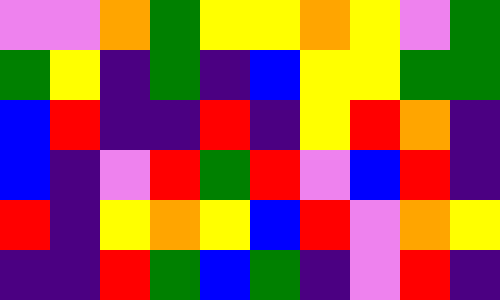[["violet", "violet", "orange", "green", "yellow", "yellow", "orange", "yellow", "violet", "green"], ["green", "yellow", "indigo", "green", "indigo", "blue", "yellow", "yellow", "green", "green"], ["blue", "red", "indigo", "indigo", "red", "indigo", "yellow", "red", "orange", "indigo"], ["blue", "indigo", "violet", "red", "green", "red", "violet", "blue", "red", "indigo"], ["red", "indigo", "yellow", "orange", "yellow", "blue", "red", "violet", "orange", "yellow"], ["indigo", "indigo", "red", "green", "blue", "green", "indigo", "violet", "red", "indigo"]]